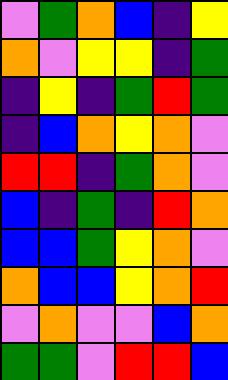[["violet", "green", "orange", "blue", "indigo", "yellow"], ["orange", "violet", "yellow", "yellow", "indigo", "green"], ["indigo", "yellow", "indigo", "green", "red", "green"], ["indigo", "blue", "orange", "yellow", "orange", "violet"], ["red", "red", "indigo", "green", "orange", "violet"], ["blue", "indigo", "green", "indigo", "red", "orange"], ["blue", "blue", "green", "yellow", "orange", "violet"], ["orange", "blue", "blue", "yellow", "orange", "red"], ["violet", "orange", "violet", "violet", "blue", "orange"], ["green", "green", "violet", "red", "red", "blue"]]